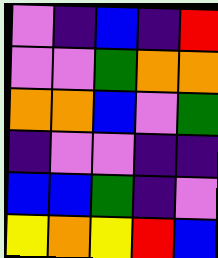[["violet", "indigo", "blue", "indigo", "red"], ["violet", "violet", "green", "orange", "orange"], ["orange", "orange", "blue", "violet", "green"], ["indigo", "violet", "violet", "indigo", "indigo"], ["blue", "blue", "green", "indigo", "violet"], ["yellow", "orange", "yellow", "red", "blue"]]